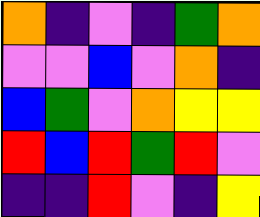[["orange", "indigo", "violet", "indigo", "green", "orange"], ["violet", "violet", "blue", "violet", "orange", "indigo"], ["blue", "green", "violet", "orange", "yellow", "yellow"], ["red", "blue", "red", "green", "red", "violet"], ["indigo", "indigo", "red", "violet", "indigo", "yellow"]]